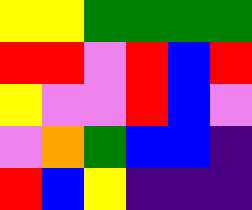[["yellow", "yellow", "green", "green", "green", "green"], ["red", "red", "violet", "red", "blue", "red"], ["yellow", "violet", "violet", "red", "blue", "violet"], ["violet", "orange", "green", "blue", "blue", "indigo"], ["red", "blue", "yellow", "indigo", "indigo", "indigo"]]